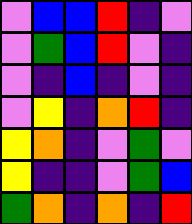[["violet", "blue", "blue", "red", "indigo", "violet"], ["violet", "green", "blue", "red", "violet", "indigo"], ["violet", "indigo", "blue", "indigo", "violet", "indigo"], ["violet", "yellow", "indigo", "orange", "red", "indigo"], ["yellow", "orange", "indigo", "violet", "green", "violet"], ["yellow", "indigo", "indigo", "violet", "green", "blue"], ["green", "orange", "indigo", "orange", "indigo", "red"]]